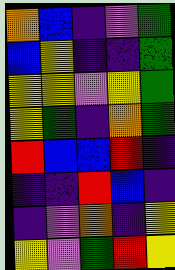[["orange", "blue", "indigo", "violet", "green"], ["blue", "yellow", "indigo", "indigo", "green"], ["yellow", "yellow", "violet", "yellow", "green"], ["yellow", "green", "indigo", "orange", "green"], ["red", "blue", "blue", "red", "indigo"], ["indigo", "indigo", "red", "blue", "indigo"], ["indigo", "violet", "orange", "indigo", "yellow"], ["yellow", "violet", "green", "red", "yellow"]]